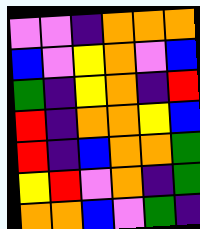[["violet", "violet", "indigo", "orange", "orange", "orange"], ["blue", "violet", "yellow", "orange", "violet", "blue"], ["green", "indigo", "yellow", "orange", "indigo", "red"], ["red", "indigo", "orange", "orange", "yellow", "blue"], ["red", "indigo", "blue", "orange", "orange", "green"], ["yellow", "red", "violet", "orange", "indigo", "green"], ["orange", "orange", "blue", "violet", "green", "indigo"]]